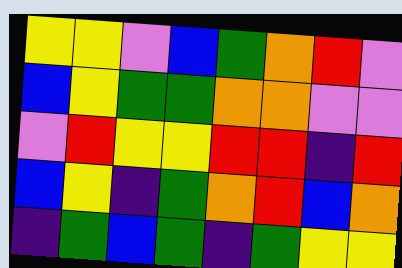[["yellow", "yellow", "violet", "blue", "green", "orange", "red", "violet"], ["blue", "yellow", "green", "green", "orange", "orange", "violet", "violet"], ["violet", "red", "yellow", "yellow", "red", "red", "indigo", "red"], ["blue", "yellow", "indigo", "green", "orange", "red", "blue", "orange"], ["indigo", "green", "blue", "green", "indigo", "green", "yellow", "yellow"]]